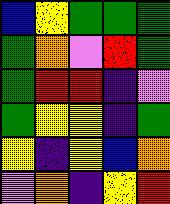[["blue", "yellow", "green", "green", "green"], ["green", "orange", "violet", "red", "green"], ["green", "red", "red", "indigo", "violet"], ["green", "yellow", "yellow", "indigo", "green"], ["yellow", "indigo", "yellow", "blue", "orange"], ["violet", "orange", "indigo", "yellow", "red"]]